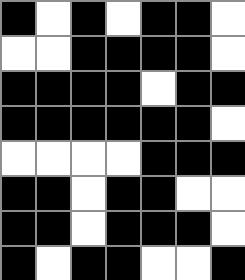[["black", "white", "black", "white", "black", "black", "white"], ["white", "white", "black", "black", "black", "black", "white"], ["black", "black", "black", "black", "white", "black", "black"], ["black", "black", "black", "black", "black", "black", "white"], ["white", "white", "white", "white", "black", "black", "black"], ["black", "black", "white", "black", "black", "white", "white"], ["black", "black", "white", "black", "black", "black", "white"], ["black", "white", "black", "black", "white", "white", "black"]]